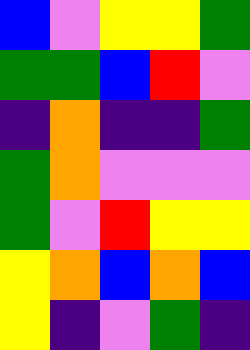[["blue", "violet", "yellow", "yellow", "green"], ["green", "green", "blue", "red", "violet"], ["indigo", "orange", "indigo", "indigo", "green"], ["green", "orange", "violet", "violet", "violet"], ["green", "violet", "red", "yellow", "yellow"], ["yellow", "orange", "blue", "orange", "blue"], ["yellow", "indigo", "violet", "green", "indigo"]]